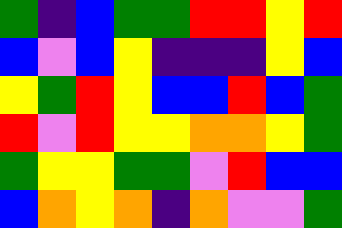[["green", "indigo", "blue", "green", "green", "red", "red", "yellow", "red"], ["blue", "violet", "blue", "yellow", "indigo", "indigo", "indigo", "yellow", "blue"], ["yellow", "green", "red", "yellow", "blue", "blue", "red", "blue", "green"], ["red", "violet", "red", "yellow", "yellow", "orange", "orange", "yellow", "green"], ["green", "yellow", "yellow", "green", "green", "violet", "red", "blue", "blue"], ["blue", "orange", "yellow", "orange", "indigo", "orange", "violet", "violet", "green"]]